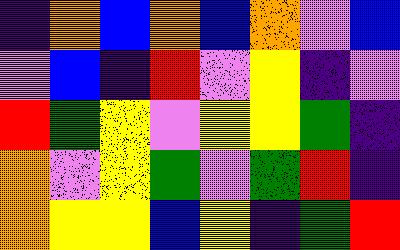[["indigo", "orange", "blue", "orange", "blue", "orange", "violet", "blue"], ["violet", "blue", "indigo", "red", "violet", "yellow", "indigo", "violet"], ["red", "green", "yellow", "violet", "yellow", "yellow", "green", "indigo"], ["orange", "violet", "yellow", "green", "violet", "green", "red", "indigo"], ["orange", "yellow", "yellow", "blue", "yellow", "indigo", "green", "red"]]